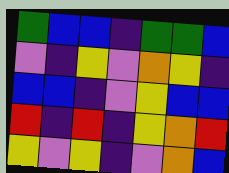[["green", "blue", "blue", "indigo", "green", "green", "blue"], ["violet", "indigo", "yellow", "violet", "orange", "yellow", "indigo"], ["blue", "blue", "indigo", "violet", "yellow", "blue", "blue"], ["red", "indigo", "red", "indigo", "yellow", "orange", "red"], ["yellow", "violet", "yellow", "indigo", "violet", "orange", "blue"]]